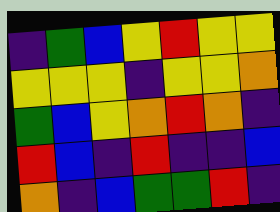[["indigo", "green", "blue", "yellow", "red", "yellow", "yellow"], ["yellow", "yellow", "yellow", "indigo", "yellow", "yellow", "orange"], ["green", "blue", "yellow", "orange", "red", "orange", "indigo"], ["red", "blue", "indigo", "red", "indigo", "indigo", "blue"], ["orange", "indigo", "blue", "green", "green", "red", "indigo"]]